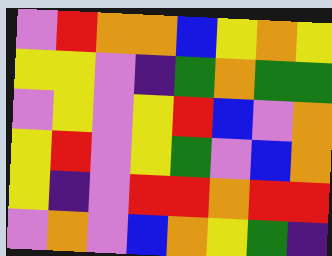[["violet", "red", "orange", "orange", "blue", "yellow", "orange", "yellow"], ["yellow", "yellow", "violet", "indigo", "green", "orange", "green", "green"], ["violet", "yellow", "violet", "yellow", "red", "blue", "violet", "orange"], ["yellow", "red", "violet", "yellow", "green", "violet", "blue", "orange"], ["yellow", "indigo", "violet", "red", "red", "orange", "red", "red"], ["violet", "orange", "violet", "blue", "orange", "yellow", "green", "indigo"]]